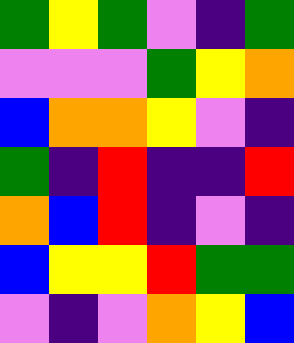[["green", "yellow", "green", "violet", "indigo", "green"], ["violet", "violet", "violet", "green", "yellow", "orange"], ["blue", "orange", "orange", "yellow", "violet", "indigo"], ["green", "indigo", "red", "indigo", "indigo", "red"], ["orange", "blue", "red", "indigo", "violet", "indigo"], ["blue", "yellow", "yellow", "red", "green", "green"], ["violet", "indigo", "violet", "orange", "yellow", "blue"]]